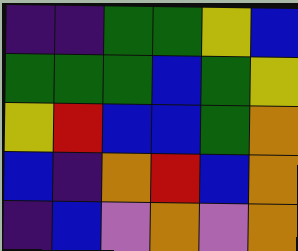[["indigo", "indigo", "green", "green", "yellow", "blue"], ["green", "green", "green", "blue", "green", "yellow"], ["yellow", "red", "blue", "blue", "green", "orange"], ["blue", "indigo", "orange", "red", "blue", "orange"], ["indigo", "blue", "violet", "orange", "violet", "orange"]]